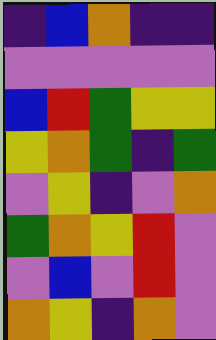[["indigo", "blue", "orange", "indigo", "indigo"], ["violet", "violet", "violet", "violet", "violet"], ["blue", "red", "green", "yellow", "yellow"], ["yellow", "orange", "green", "indigo", "green"], ["violet", "yellow", "indigo", "violet", "orange"], ["green", "orange", "yellow", "red", "violet"], ["violet", "blue", "violet", "red", "violet"], ["orange", "yellow", "indigo", "orange", "violet"]]